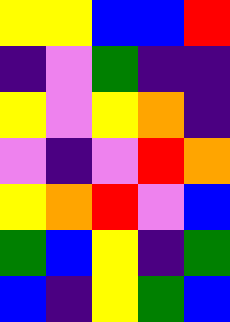[["yellow", "yellow", "blue", "blue", "red"], ["indigo", "violet", "green", "indigo", "indigo"], ["yellow", "violet", "yellow", "orange", "indigo"], ["violet", "indigo", "violet", "red", "orange"], ["yellow", "orange", "red", "violet", "blue"], ["green", "blue", "yellow", "indigo", "green"], ["blue", "indigo", "yellow", "green", "blue"]]